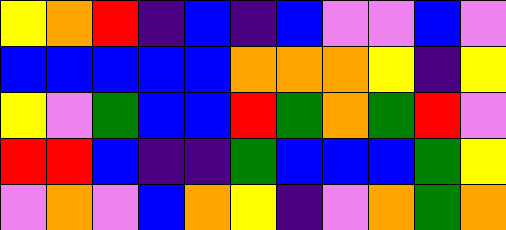[["yellow", "orange", "red", "indigo", "blue", "indigo", "blue", "violet", "violet", "blue", "violet"], ["blue", "blue", "blue", "blue", "blue", "orange", "orange", "orange", "yellow", "indigo", "yellow"], ["yellow", "violet", "green", "blue", "blue", "red", "green", "orange", "green", "red", "violet"], ["red", "red", "blue", "indigo", "indigo", "green", "blue", "blue", "blue", "green", "yellow"], ["violet", "orange", "violet", "blue", "orange", "yellow", "indigo", "violet", "orange", "green", "orange"]]